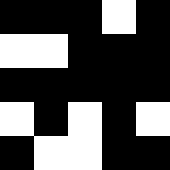[["black", "black", "black", "white", "black"], ["white", "white", "black", "black", "black"], ["black", "black", "black", "black", "black"], ["white", "black", "white", "black", "white"], ["black", "white", "white", "black", "black"]]